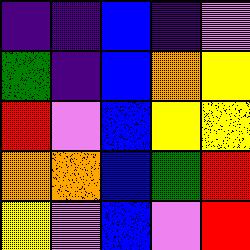[["indigo", "indigo", "blue", "indigo", "violet"], ["green", "indigo", "blue", "orange", "yellow"], ["red", "violet", "blue", "yellow", "yellow"], ["orange", "orange", "blue", "green", "red"], ["yellow", "violet", "blue", "violet", "red"]]